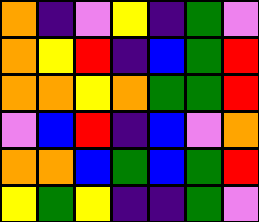[["orange", "indigo", "violet", "yellow", "indigo", "green", "violet"], ["orange", "yellow", "red", "indigo", "blue", "green", "red"], ["orange", "orange", "yellow", "orange", "green", "green", "red"], ["violet", "blue", "red", "indigo", "blue", "violet", "orange"], ["orange", "orange", "blue", "green", "blue", "green", "red"], ["yellow", "green", "yellow", "indigo", "indigo", "green", "violet"]]